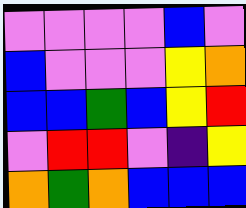[["violet", "violet", "violet", "violet", "blue", "violet"], ["blue", "violet", "violet", "violet", "yellow", "orange"], ["blue", "blue", "green", "blue", "yellow", "red"], ["violet", "red", "red", "violet", "indigo", "yellow"], ["orange", "green", "orange", "blue", "blue", "blue"]]